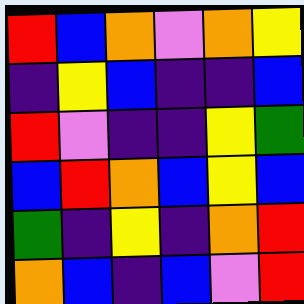[["red", "blue", "orange", "violet", "orange", "yellow"], ["indigo", "yellow", "blue", "indigo", "indigo", "blue"], ["red", "violet", "indigo", "indigo", "yellow", "green"], ["blue", "red", "orange", "blue", "yellow", "blue"], ["green", "indigo", "yellow", "indigo", "orange", "red"], ["orange", "blue", "indigo", "blue", "violet", "red"]]